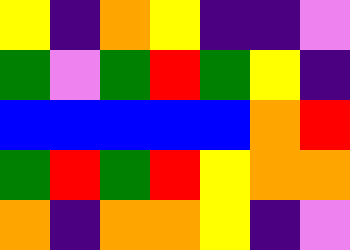[["yellow", "indigo", "orange", "yellow", "indigo", "indigo", "violet"], ["green", "violet", "green", "red", "green", "yellow", "indigo"], ["blue", "blue", "blue", "blue", "blue", "orange", "red"], ["green", "red", "green", "red", "yellow", "orange", "orange"], ["orange", "indigo", "orange", "orange", "yellow", "indigo", "violet"]]